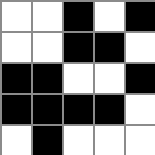[["white", "white", "black", "white", "black"], ["white", "white", "black", "black", "white"], ["black", "black", "white", "white", "black"], ["black", "black", "black", "black", "white"], ["white", "black", "white", "white", "white"]]